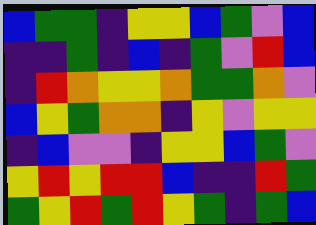[["blue", "green", "green", "indigo", "yellow", "yellow", "blue", "green", "violet", "blue"], ["indigo", "indigo", "green", "indigo", "blue", "indigo", "green", "violet", "red", "blue"], ["indigo", "red", "orange", "yellow", "yellow", "orange", "green", "green", "orange", "violet"], ["blue", "yellow", "green", "orange", "orange", "indigo", "yellow", "violet", "yellow", "yellow"], ["indigo", "blue", "violet", "violet", "indigo", "yellow", "yellow", "blue", "green", "violet"], ["yellow", "red", "yellow", "red", "red", "blue", "indigo", "indigo", "red", "green"], ["green", "yellow", "red", "green", "red", "yellow", "green", "indigo", "green", "blue"]]